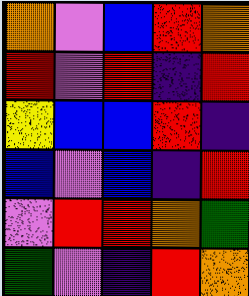[["orange", "violet", "blue", "red", "orange"], ["red", "violet", "red", "indigo", "red"], ["yellow", "blue", "blue", "red", "indigo"], ["blue", "violet", "blue", "indigo", "red"], ["violet", "red", "red", "orange", "green"], ["green", "violet", "indigo", "red", "orange"]]